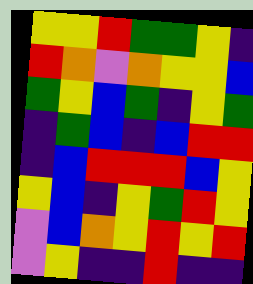[["yellow", "yellow", "red", "green", "green", "yellow", "indigo"], ["red", "orange", "violet", "orange", "yellow", "yellow", "blue"], ["green", "yellow", "blue", "green", "indigo", "yellow", "green"], ["indigo", "green", "blue", "indigo", "blue", "red", "red"], ["indigo", "blue", "red", "red", "red", "blue", "yellow"], ["yellow", "blue", "indigo", "yellow", "green", "red", "yellow"], ["violet", "blue", "orange", "yellow", "red", "yellow", "red"], ["violet", "yellow", "indigo", "indigo", "red", "indigo", "indigo"]]